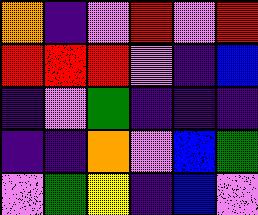[["orange", "indigo", "violet", "red", "violet", "red"], ["red", "red", "red", "violet", "indigo", "blue"], ["indigo", "violet", "green", "indigo", "indigo", "indigo"], ["indigo", "indigo", "orange", "violet", "blue", "green"], ["violet", "green", "yellow", "indigo", "blue", "violet"]]